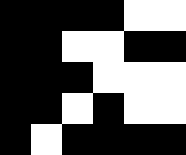[["black", "black", "black", "black", "white", "white"], ["black", "black", "white", "white", "black", "black"], ["black", "black", "black", "white", "white", "white"], ["black", "black", "white", "black", "white", "white"], ["black", "white", "black", "black", "black", "black"]]